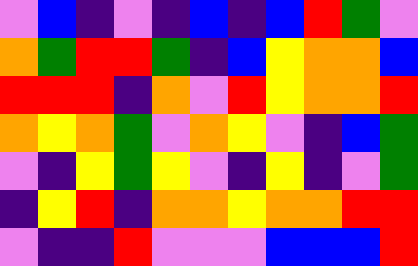[["violet", "blue", "indigo", "violet", "indigo", "blue", "indigo", "blue", "red", "green", "violet"], ["orange", "green", "red", "red", "green", "indigo", "blue", "yellow", "orange", "orange", "blue"], ["red", "red", "red", "indigo", "orange", "violet", "red", "yellow", "orange", "orange", "red"], ["orange", "yellow", "orange", "green", "violet", "orange", "yellow", "violet", "indigo", "blue", "green"], ["violet", "indigo", "yellow", "green", "yellow", "violet", "indigo", "yellow", "indigo", "violet", "green"], ["indigo", "yellow", "red", "indigo", "orange", "orange", "yellow", "orange", "orange", "red", "red"], ["violet", "indigo", "indigo", "red", "violet", "violet", "violet", "blue", "blue", "blue", "red"]]